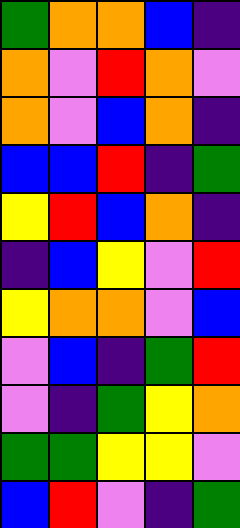[["green", "orange", "orange", "blue", "indigo"], ["orange", "violet", "red", "orange", "violet"], ["orange", "violet", "blue", "orange", "indigo"], ["blue", "blue", "red", "indigo", "green"], ["yellow", "red", "blue", "orange", "indigo"], ["indigo", "blue", "yellow", "violet", "red"], ["yellow", "orange", "orange", "violet", "blue"], ["violet", "blue", "indigo", "green", "red"], ["violet", "indigo", "green", "yellow", "orange"], ["green", "green", "yellow", "yellow", "violet"], ["blue", "red", "violet", "indigo", "green"]]